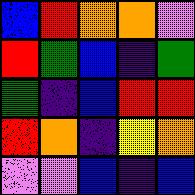[["blue", "red", "orange", "orange", "violet"], ["red", "green", "blue", "indigo", "green"], ["green", "indigo", "blue", "red", "red"], ["red", "orange", "indigo", "yellow", "orange"], ["violet", "violet", "blue", "indigo", "blue"]]